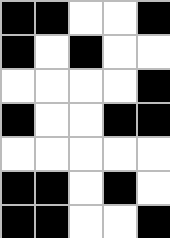[["black", "black", "white", "white", "black"], ["black", "white", "black", "white", "white"], ["white", "white", "white", "white", "black"], ["black", "white", "white", "black", "black"], ["white", "white", "white", "white", "white"], ["black", "black", "white", "black", "white"], ["black", "black", "white", "white", "black"]]